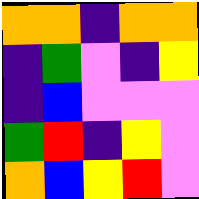[["orange", "orange", "indigo", "orange", "orange"], ["indigo", "green", "violet", "indigo", "yellow"], ["indigo", "blue", "violet", "violet", "violet"], ["green", "red", "indigo", "yellow", "violet"], ["orange", "blue", "yellow", "red", "violet"]]